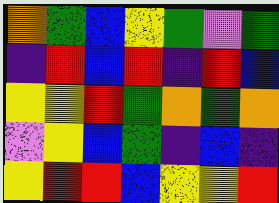[["orange", "green", "blue", "yellow", "green", "violet", "green"], ["indigo", "red", "blue", "red", "indigo", "red", "blue"], ["yellow", "yellow", "red", "green", "orange", "green", "orange"], ["violet", "yellow", "blue", "green", "indigo", "blue", "indigo"], ["yellow", "red", "red", "blue", "yellow", "yellow", "red"]]